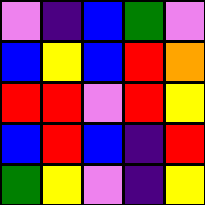[["violet", "indigo", "blue", "green", "violet"], ["blue", "yellow", "blue", "red", "orange"], ["red", "red", "violet", "red", "yellow"], ["blue", "red", "blue", "indigo", "red"], ["green", "yellow", "violet", "indigo", "yellow"]]